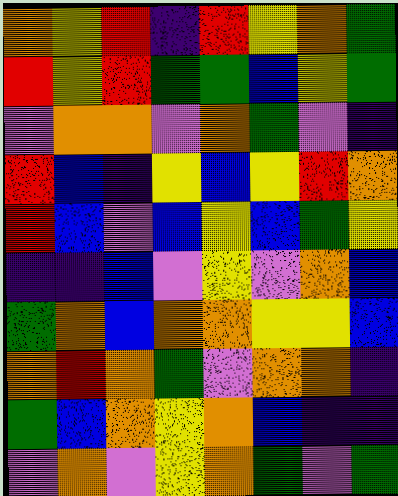[["orange", "yellow", "red", "indigo", "red", "yellow", "orange", "green"], ["red", "yellow", "red", "green", "green", "blue", "yellow", "green"], ["violet", "orange", "orange", "violet", "orange", "green", "violet", "indigo"], ["red", "blue", "indigo", "yellow", "blue", "yellow", "red", "orange"], ["red", "blue", "violet", "blue", "yellow", "blue", "green", "yellow"], ["indigo", "indigo", "blue", "violet", "yellow", "violet", "orange", "blue"], ["green", "orange", "blue", "orange", "orange", "yellow", "yellow", "blue"], ["orange", "red", "orange", "green", "violet", "orange", "orange", "indigo"], ["green", "blue", "orange", "yellow", "orange", "blue", "indigo", "indigo"], ["violet", "orange", "violet", "yellow", "orange", "green", "violet", "green"]]